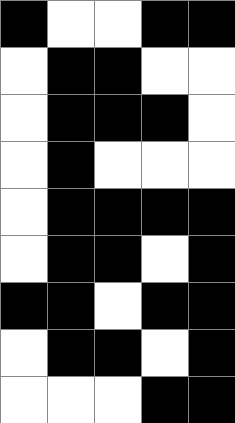[["black", "white", "white", "black", "black"], ["white", "black", "black", "white", "white"], ["white", "black", "black", "black", "white"], ["white", "black", "white", "white", "white"], ["white", "black", "black", "black", "black"], ["white", "black", "black", "white", "black"], ["black", "black", "white", "black", "black"], ["white", "black", "black", "white", "black"], ["white", "white", "white", "black", "black"]]